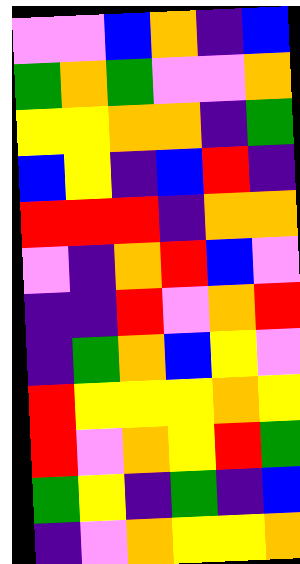[["violet", "violet", "blue", "orange", "indigo", "blue"], ["green", "orange", "green", "violet", "violet", "orange"], ["yellow", "yellow", "orange", "orange", "indigo", "green"], ["blue", "yellow", "indigo", "blue", "red", "indigo"], ["red", "red", "red", "indigo", "orange", "orange"], ["violet", "indigo", "orange", "red", "blue", "violet"], ["indigo", "indigo", "red", "violet", "orange", "red"], ["indigo", "green", "orange", "blue", "yellow", "violet"], ["red", "yellow", "yellow", "yellow", "orange", "yellow"], ["red", "violet", "orange", "yellow", "red", "green"], ["green", "yellow", "indigo", "green", "indigo", "blue"], ["indigo", "violet", "orange", "yellow", "yellow", "orange"]]